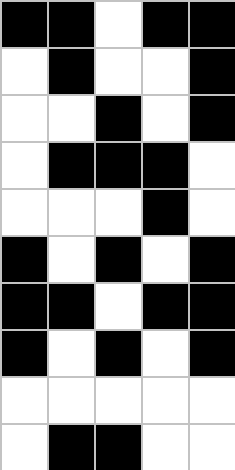[["black", "black", "white", "black", "black"], ["white", "black", "white", "white", "black"], ["white", "white", "black", "white", "black"], ["white", "black", "black", "black", "white"], ["white", "white", "white", "black", "white"], ["black", "white", "black", "white", "black"], ["black", "black", "white", "black", "black"], ["black", "white", "black", "white", "black"], ["white", "white", "white", "white", "white"], ["white", "black", "black", "white", "white"]]